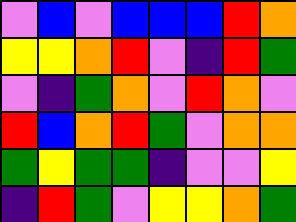[["violet", "blue", "violet", "blue", "blue", "blue", "red", "orange"], ["yellow", "yellow", "orange", "red", "violet", "indigo", "red", "green"], ["violet", "indigo", "green", "orange", "violet", "red", "orange", "violet"], ["red", "blue", "orange", "red", "green", "violet", "orange", "orange"], ["green", "yellow", "green", "green", "indigo", "violet", "violet", "yellow"], ["indigo", "red", "green", "violet", "yellow", "yellow", "orange", "green"]]